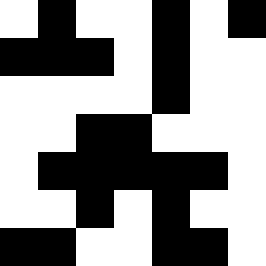[["white", "black", "white", "white", "black", "white", "black"], ["black", "black", "black", "white", "black", "white", "white"], ["white", "white", "white", "white", "black", "white", "white"], ["white", "white", "black", "black", "white", "white", "white"], ["white", "black", "black", "black", "black", "black", "white"], ["white", "white", "black", "white", "black", "white", "white"], ["black", "black", "white", "white", "black", "black", "white"]]